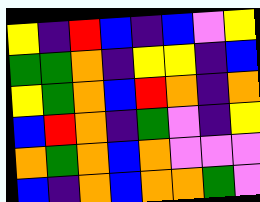[["yellow", "indigo", "red", "blue", "indigo", "blue", "violet", "yellow"], ["green", "green", "orange", "indigo", "yellow", "yellow", "indigo", "blue"], ["yellow", "green", "orange", "blue", "red", "orange", "indigo", "orange"], ["blue", "red", "orange", "indigo", "green", "violet", "indigo", "yellow"], ["orange", "green", "orange", "blue", "orange", "violet", "violet", "violet"], ["blue", "indigo", "orange", "blue", "orange", "orange", "green", "violet"]]